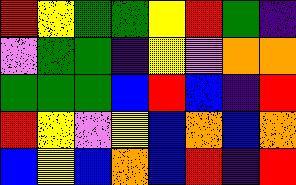[["red", "yellow", "green", "green", "yellow", "red", "green", "indigo"], ["violet", "green", "green", "indigo", "yellow", "violet", "orange", "orange"], ["green", "green", "green", "blue", "red", "blue", "indigo", "red"], ["red", "yellow", "violet", "yellow", "blue", "orange", "blue", "orange"], ["blue", "yellow", "blue", "orange", "blue", "red", "indigo", "red"]]